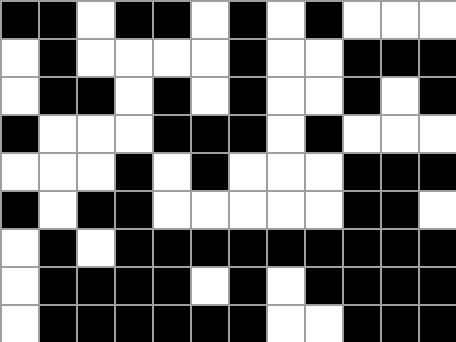[["black", "black", "white", "black", "black", "white", "black", "white", "black", "white", "white", "white"], ["white", "black", "white", "white", "white", "white", "black", "white", "white", "black", "black", "black"], ["white", "black", "black", "white", "black", "white", "black", "white", "white", "black", "white", "black"], ["black", "white", "white", "white", "black", "black", "black", "white", "black", "white", "white", "white"], ["white", "white", "white", "black", "white", "black", "white", "white", "white", "black", "black", "black"], ["black", "white", "black", "black", "white", "white", "white", "white", "white", "black", "black", "white"], ["white", "black", "white", "black", "black", "black", "black", "black", "black", "black", "black", "black"], ["white", "black", "black", "black", "black", "white", "black", "white", "black", "black", "black", "black"], ["white", "black", "black", "black", "black", "black", "black", "white", "white", "black", "black", "black"]]